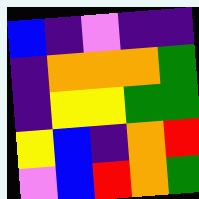[["blue", "indigo", "violet", "indigo", "indigo"], ["indigo", "orange", "orange", "orange", "green"], ["indigo", "yellow", "yellow", "green", "green"], ["yellow", "blue", "indigo", "orange", "red"], ["violet", "blue", "red", "orange", "green"]]